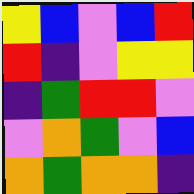[["yellow", "blue", "violet", "blue", "red"], ["red", "indigo", "violet", "yellow", "yellow"], ["indigo", "green", "red", "red", "violet"], ["violet", "orange", "green", "violet", "blue"], ["orange", "green", "orange", "orange", "indigo"]]